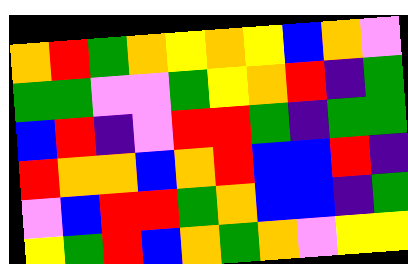[["orange", "red", "green", "orange", "yellow", "orange", "yellow", "blue", "orange", "violet"], ["green", "green", "violet", "violet", "green", "yellow", "orange", "red", "indigo", "green"], ["blue", "red", "indigo", "violet", "red", "red", "green", "indigo", "green", "green"], ["red", "orange", "orange", "blue", "orange", "red", "blue", "blue", "red", "indigo"], ["violet", "blue", "red", "red", "green", "orange", "blue", "blue", "indigo", "green"], ["yellow", "green", "red", "blue", "orange", "green", "orange", "violet", "yellow", "yellow"]]